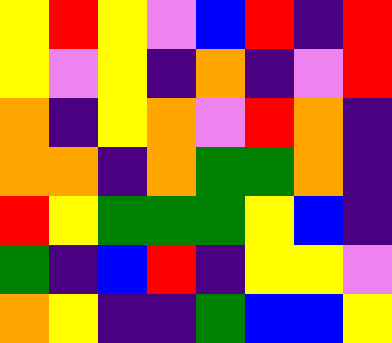[["yellow", "red", "yellow", "violet", "blue", "red", "indigo", "red"], ["yellow", "violet", "yellow", "indigo", "orange", "indigo", "violet", "red"], ["orange", "indigo", "yellow", "orange", "violet", "red", "orange", "indigo"], ["orange", "orange", "indigo", "orange", "green", "green", "orange", "indigo"], ["red", "yellow", "green", "green", "green", "yellow", "blue", "indigo"], ["green", "indigo", "blue", "red", "indigo", "yellow", "yellow", "violet"], ["orange", "yellow", "indigo", "indigo", "green", "blue", "blue", "yellow"]]